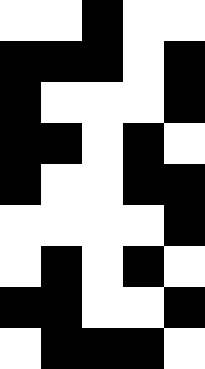[["white", "white", "black", "white", "white"], ["black", "black", "black", "white", "black"], ["black", "white", "white", "white", "black"], ["black", "black", "white", "black", "white"], ["black", "white", "white", "black", "black"], ["white", "white", "white", "white", "black"], ["white", "black", "white", "black", "white"], ["black", "black", "white", "white", "black"], ["white", "black", "black", "black", "white"]]